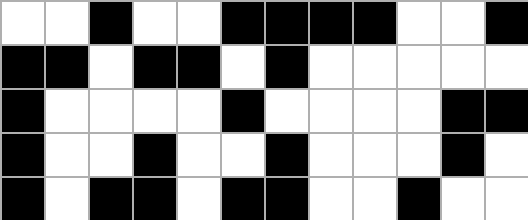[["white", "white", "black", "white", "white", "black", "black", "black", "black", "white", "white", "black"], ["black", "black", "white", "black", "black", "white", "black", "white", "white", "white", "white", "white"], ["black", "white", "white", "white", "white", "black", "white", "white", "white", "white", "black", "black"], ["black", "white", "white", "black", "white", "white", "black", "white", "white", "white", "black", "white"], ["black", "white", "black", "black", "white", "black", "black", "white", "white", "black", "white", "white"]]